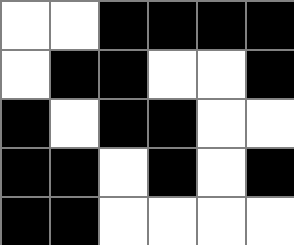[["white", "white", "black", "black", "black", "black"], ["white", "black", "black", "white", "white", "black"], ["black", "white", "black", "black", "white", "white"], ["black", "black", "white", "black", "white", "black"], ["black", "black", "white", "white", "white", "white"]]